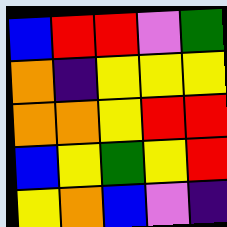[["blue", "red", "red", "violet", "green"], ["orange", "indigo", "yellow", "yellow", "yellow"], ["orange", "orange", "yellow", "red", "red"], ["blue", "yellow", "green", "yellow", "red"], ["yellow", "orange", "blue", "violet", "indigo"]]